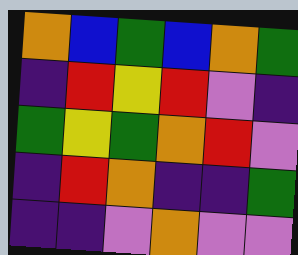[["orange", "blue", "green", "blue", "orange", "green"], ["indigo", "red", "yellow", "red", "violet", "indigo"], ["green", "yellow", "green", "orange", "red", "violet"], ["indigo", "red", "orange", "indigo", "indigo", "green"], ["indigo", "indigo", "violet", "orange", "violet", "violet"]]